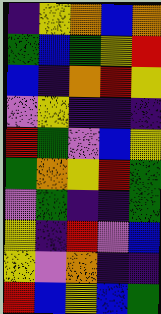[["indigo", "yellow", "orange", "blue", "orange"], ["green", "blue", "green", "yellow", "red"], ["blue", "indigo", "orange", "red", "yellow"], ["violet", "yellow", "indigo", "indigo", "indigo"], ["red", "green", "violet", "blue", "yellow"], ["green", "orange", "yellow", "red", "green"], ["violet", "green", "indigo", "indigo", "green"], ["yellow", "indigo", "red", "violet", "blue"], ["yellow", "violet", "orange", "indigo", "indigo"], ["red", "blue", "yellow", "blue", "green"]]